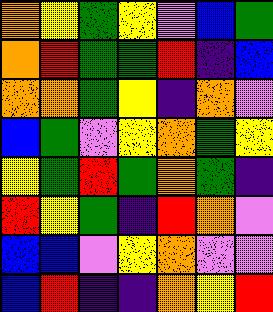[["orange", "yellow", "green", "yellow", "violet", "blue", "green"], ["orange", "red", "green", "green", "red", "indigo", "blue"], ["orange", "orange", "green", "yellow", "indigo", "orange", "violet"], ["blue", "green", "violet", "yellow", "orange", "green", "yellow"], ["yellow", "green", "red", "green", "orange", "green", "indigo"], ["red", "yellow", "green", "indigo", "red", "orange", "violet"], ["blue", "blue", "violet", "yellow", "orange", "violet", "violet"], ["blue", "red", "indigo", "indigo", "orange", "yellow", "red"]]